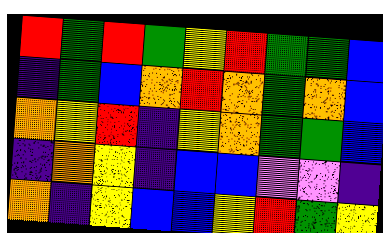[["red", "green", "red", "green", "yellow", "red", "green", "green", "blue"], ["indigo", "green", "blue", "orange", "red", "orange", "green", "orange", "blue"], ["orange", "yellow", "red", "indigo", "yellow", "orange", "green", "green", "blue"], ["indigo", "orange", "yellow", "indigo", "blue", "blue", "violet", "violet", "indigo"], ["orange", "indigo", "yellow", "blue", "blue", "yellow", "red", "green", "yellow"]]